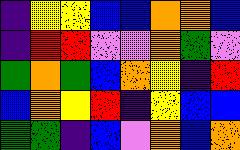[["indigo", "yellow", "yellow", "blue", "blue", "orange", "orange", "blue"], ["indigo", "red", "red", "violet", "violet", "orange", "green", "violet"], ["green", "orange", "green", "blue", "orange", "yellow", "indigo", "red"], ["blue", "orange", "yellow", "red", "indigo", "yellow", "blue", "blue"], ["green", "green", "indigo", "blue", "violet", "orange", "blue", "orange"]]